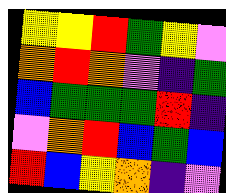[["yellow", "yellow", "red", "green", "yellow", "violet"], ["orange", "red", "orange", "violet", "indigo", "green"], ["blue", "green", "green", "green", "red", "indigo"], ["violet", "orange", "red", "blue", "green", "blue"], ["red", "blue", "yellow", "orange", "indigo", "violet"]]